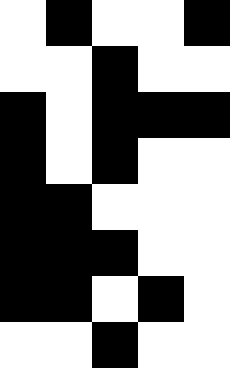[["white", "black", "white", "white", "black"], ["white", "white", "black", "white", "white"], ["black", "white", "black", "black", "black"], ["black", "white", "black", "white", "white"], ["black", "black", "white", "white", "white"], ["black", "black", "black", "white", "white"], ["black", "black", "white", "black", "white"], ["white", "white", "black", "white", "white"]]